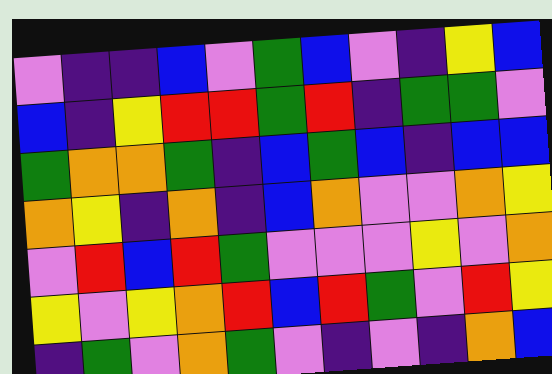[["violet", "indigo", "indigo", "blue", "violet", "green", "blue", "violet", "indigo", "yellow", "blue"], ["blue", "indigo", "yellow", "red", "red", "green", "red", "indigo", "green", "green", "violet"], ["green", "orange", "orange", "green", "indigo", "blue", "green", "blue", "indigo", "blue", "blue"], ["orange", "yellow", "indigo", "orange", "indigo", "blue", "orange", "violet", "violet", "orange", "yellow"], ["violet", "red", "blue", "red", "green", "violet", "violet", "violet", "yellow", "violet", "orange"], ["yellow", "violet", "yellow", "orange", "red", "blue", "red", "green", "violet", "red", "yellow"], ["indigo", "green", "violet", "orange", "green", "violet", "indigo", "violet", "indigo", "orange", "blue"]]